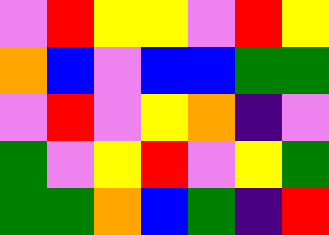[["violet", "red", "yellow", "yellow", "violet", "red", "yellow"], ["orange", "blue", "violet", "blue", "blue", "green", "green"], ["violet", "red", "violet", "yellow", "orange", "indigo", "violet"], ["green", "violet", "yellow", "red", "violet", "yellow", "green"], ["green", "green", "orange", "blue", "green", "indigo", "red"]]